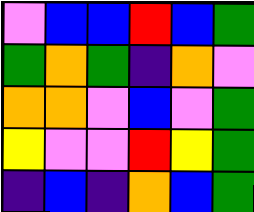[["violet", "blue", "blue", "red", "blue", "green"], ["green", "orange", "green", "indigo", "orange", "violet"], ["orange", "orange", "violet", "blue", "violet", "green"], ["yellow", "violet", "violet", "red", "yellow", "green"], ["indigo", "blue", "indigo", "orange", "blue", "green"]]